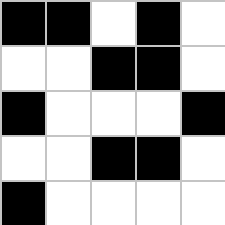[["black", "black", "white", "black", "white"], ["white", "white", "black", "black", "white"], ["black", "white", "white", "white", "black"], ["white", "white", "black", "black", "white"], ["black", "white", "white", "white", "white"]]